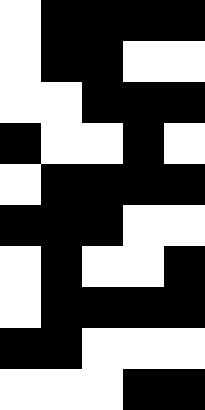[["white", "black", "black", "black", "black"], ["white", "black", "black", "white", "white"], ["white", "white", "black", "black", "black"], ["black", "white", "white", "black", "white"], ["white", "black", "black", "black", "black"], ["black", "black", "black", "white", "white"], ["white", "black", "white", "white", "black"], ["white", "black", "black", "black", "black"], ["black", "black", "white", "white", "white"], ["white", "white", "white", "black", "black"]]